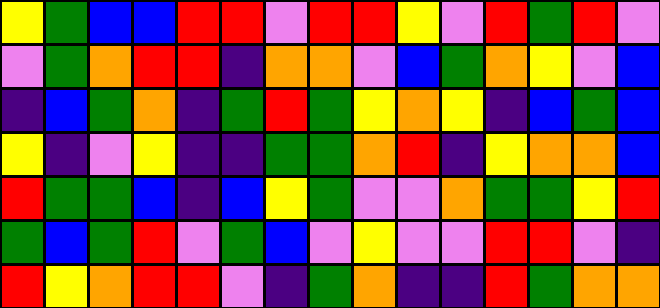[["yellow", "green", "blue", "blue", "red", "red", "violet", "red", "red", "yellow", "violet", "red", "green", "red", "violet"], ["violet", "green", "orange", "red", "red", "indigo", "orange", "orange", "violet", "blue", "green", "orange", "yellow", "violet", "blue"], ["indigo", "blue", "green", "orange", "indigo", "green", "red", "green", "yellow", "orange", "yellow", "indigo", "blue", "green", "blue"], ["yellow", "indigo", "violet", "yellow", "indigo", "indigo", "green", "green", "orange", "red", "indigo", "yellow", "orange", "orange", "blue"], ["red", "green", "green", "blue", "indigo", "blue", "yellow", "green", "violet", "violet", "orange", "green", "green", "yellow", "red"], ["green", "blue", "green", "red", "violet", "green", "blue", "violet", "yellow", "violet", "violet", "red", "red", "violet", "indigo"], ["red", "yellow", "orange", "red", "red", "violet", "indigo", "green", "orange", "indigo", "indigo", "red", "green", "orange", "orange"]]